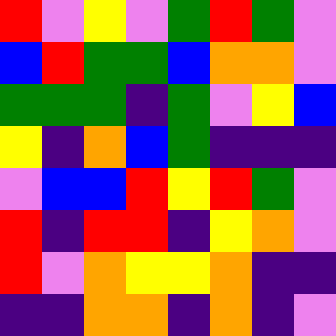[["red", "violet", "yellow", "violet", "green", "red", "green", "violet"], ["blue", "red", "green", "green", "blue", "orange", "orange", "violet"], ["green", "green", "green", "indigo", "green", "violet", "yellow", "blue"], ["yellow", "indigo", "orange", "blue", "green", "indigo", "indigo", "indigo"], ["violet", "blue", "blue", "red", "yellow", "red", "green", "violet"], ["red", "indigo", "red", "red", "indigo", "yellow", "orange", "violet"], ["red", "violet", "orange", "yellow", "yellow", "orange", "indigo", "indigo"], ["indigo", "indigo", "orange", "orange", "indigo", "orange", "indigo", "violet"]]